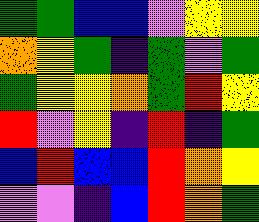[["green", "green", "blue", "blue", "violet", "yellow", "yellow"], ["orange", "yellow", "green", "indigo", "green", "violet", "green"], ["green", "yellow", "yellow", "orange", "green", "red", "yellow"], ["red", "violet", "yellow", "indigo", "red", "indigo", "green"], ["blue", "red", "blue", "blue", "red", "orange", "yellow"], ["violet", "violet", "indigo", "blue", "red", "orange", "green"]]